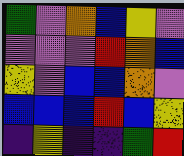[["green", "violet", "orange", "blue", "yellow", "violet"], ["violet", "violet", "violet", "red", "orange", "blue"], ["yellow", "violet", "blue", "blue", "orange", "violet"], ["blue", "blue", "blue", "red", "blue", "yellow"], ["indigo", "yellow", "indigo", "indigo", "green", "red"]]